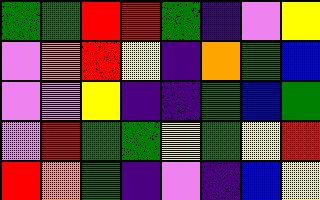[["green", "green", "red", "red", "green", "indigo", "violet", "yellow"], ["violet", "orange", "red", "yellow", "indigo", "orange", "green", "blue"], ["violet", "violet", "yellow", "indigo", "indigo", "green", "blue", "green"], ["violet", "red", "green", "green", "yellow", "green", "yellow", "red"], ["red", "orange", "green", "indigo", "violet", "indigo", "blue", "yellow"]]